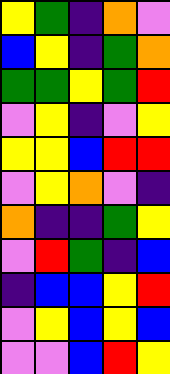[["yellow", "green", "indigo", "orange", "violet"], ["blue", "yellow", "indigo", "green", "orange"], ["green", "green", "yellow", "green", "red"], ["violet", "yellow", "indigo", "violet", "yellow"], ["yellow", "yellow", "blue", "red", "red"], ["violet", "yellow", "orange", "violet", "indigo"], ["orange", "indigo", "indigo", "green", "yellow"], ["violet", "red", "green", "indigo", "blue"], ["indigo", "blue", "blue", "yellow", "red"], ["violet", "yellow", "blue", "yellow", "blue"], ["violet", "violet", "blue", "red", "yellow"]]